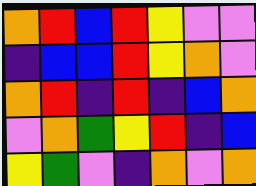[["orange", "red", "blue", "red", "yellow", "violet", "violet"], ["indigo", "blue", "blue", "red", "yellow", "orange", "violet"], ["orange", "red", "indigo", "red", "indigo", "blue", "orange"], ["violet", "orange", "green", "yellow", "red", "indigo", "blue"], ["yellow", "green", "violet", "indigo", "orange", "violet", "orange"]]